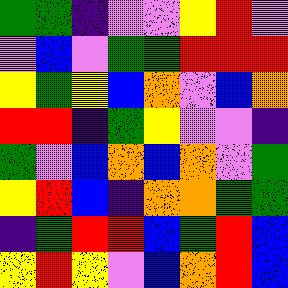[["green", "green", "indigo", "violet", "violet", "yellow", "red", "violet"], ["violet", "blue", "violet", "green", "green", "red", "red", "red"], ["yellow", "green", "yellow", "blue", "orange", "violet", "blue", "orange"], ["red", "red", "indigo", "green", "yellow", "violet", "violet", "indigo"], ["green", "violet", "blue", "orange", "blue", "orange", "violet", "green"], ["yellow", "red", "blue", "indigo", "orange", "orange", "green", "green"], ["indigo", "green", "red", "red", "blue", "green", "red", "blue"], ["yellow", "red", "yellow", "violet", "blue", "orange", "red", "blue"]]